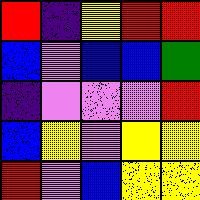[["red", "indigo", "yellow", "red", "red"], ["blue", "violet", "blue", "blue", "green"], ["indigo", "violet", "violet", "violet", "red"], ["blue", "yellow", "violet", "yellow", "yellow"], ["red", "violet", "blue", "yellow", "yellow"]]